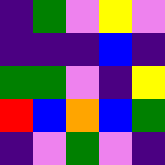[["indigo", "green", "violet", "yellow", "violet"], ["indigo", "indigo", "indigo", "blue", "indigo"], ["green", "green", "violet", "indigo", "yellow"], ["red", "blue", "orange", "blue", "green"], ["indigo", "violet", "green", "violet", "indigo"]]